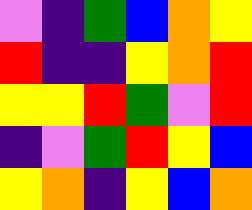[["violet", "indigo", "green", "blue", "orange", "yellow"], ["red", "indigo", "indigo", "yellow", "orange", "red"], ["yellow", "yellow", "red", "green", "violet", "red"], ["indigo", "violet", "green", "red", "yellow", "blue"], ["yellow", "orange", "indigo", "yellow", "blue", "orange"]]